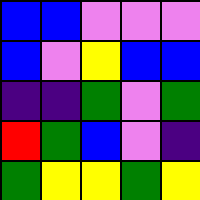[["blue", "blue", "violet", "violet", "violet"], ["blue", "violet", "yellow", "blue", "blue"], ["indigo", "indigo", "green", "violet", "green"], ["red", "green", "blue", "violet", "indigo"], ["green", "yellow", "yellow", "green", "yellow"]]